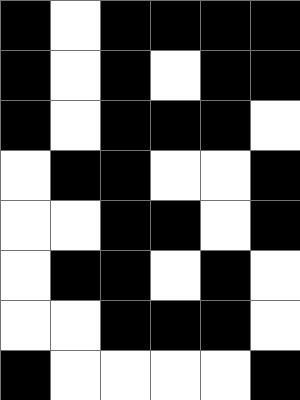[["black", "white", "black", "black", "black", "black"], ["black", "white", "black", "white", "black", "black"], ["black", "white", "black", "black", "black", "white"], ["white", "black", "black", "white", "white", "black"], ["white", "white", "black", "black", "white", "black"], ["white", "black", "black", "white", "black", "white"], ["white", "white", "black", "black", "black", "white"], ["black", "white", "white", "white", "white", "black"]]